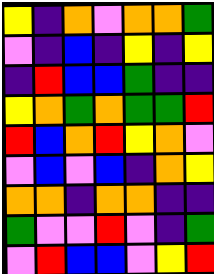[["yellow", "indigo", "orange", "violet", "orange", "orange", "green"], ["violet", "indigo", "blue", "indigo", "yellow", "indigo", "yellow"], ["indigo", "red", "blue", "blue", "green", "indigo", "indigo"], ["yellow", "orange", "green", "orange", "green", "green", "red"], ["red", "blue", "orange", "red", "yellow", "orange", "violet"], ["violet", "blue", "violet", "blue", "indigo", "orange", "yellow"], ["orange", "orange", "indigo", "orange", "orange", "indigo", "indigo"], ["green", "violet", "violet", "red", "violet", "indigo", "green"], ["violet", "red", "blue", "blue", "violet", "yellow", "red"]]